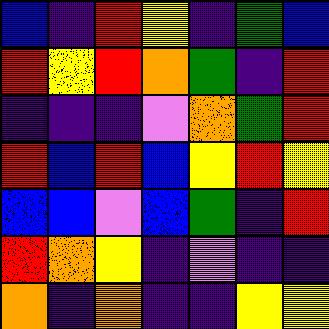[["blue", "indigo", "red", "yellow", "indigo", "green", "blue"], ["red", "yellow", "red", "orange", "green", "indigo", "red"], ["indigo", "indigo", "indigo", "violet", "orange", "green", "red"], ["red", "blue", "red", "blue", "yellow", "red", "yellow"], ["blue", "blue", "violet", "blue", "green", "indigo", "red"], ["red", "orange", "yellow", "indigo", "violet", "indigo", "indigo"], ["orange", "indigo", "orange", "indigo", "indigo", "yellow", "yellow"]]